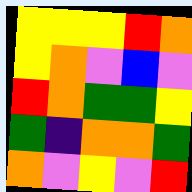[["yellow", "yellow", "yellow", "red", "orange"], ["yellow", "orange", "violet", "blue", "violet"], ["red", "orange", "green", "green", "yellow"], ["green", "indigo", "orange", "orange", "green"], ["orange", "violet", "yellow", "violet", "red"]]